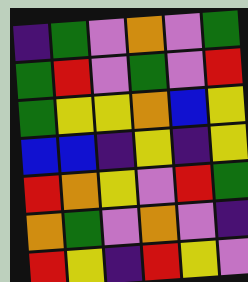[["indigo", "green", "violet", "orange", "violet", "green"], ["green", "red", "violet", "green", "violet", "red"], ["green", "yellow", "yellow", "orange", "blue", "yellow"], ["blue", "blue", "indigo", "yellow", "indigo", "yellow"], ["red", "orange", "yellow", "violet", "red", "green"], ["orange", "green", "violet", "orange", "violet", "indigo"], ["red", "yellow", "indigo", "red", "yellow", "violet"]]